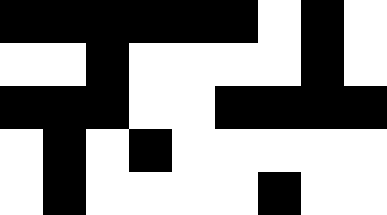[["black", "black", "black", "black", "black", "black", "white", "black", "white"], ["white", "white", "black", "white", "white", "white", "white", "black", "white"], ["black", "black", "black", "white", "white", "black", "black", "black", "black"], ["white", "black", "white", "black", "white", "white", "white", "white", "white"], ["white", "black", "white", "white", "white", "white", "black", "white", "white"]]